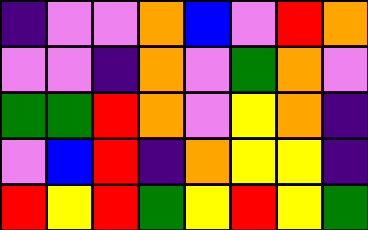[["indigo", "violet", "violet", "orange", "blue", "violet", "red", "orange"], ["violet", "violet", "indigo", "orange", "violet", "green", "orange", "violet"], ["green", "green", "red", "orange", "violet", "yellow", "orange", "indigo"], ["violet", "blue", "red", "indigo", "orange", "yellow", "yellow", "indigo"], ["red", "yellow", "red", "green", "yellow", "red", "yellow", "green"]]